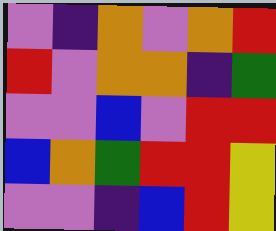[["violet", "indigo", "orange", "violet", "orange", "red"], ["red", "violet", "orange", "orange", "indigo", "green"], ["violet", "violet", "blue", "violet", "red", "red"], ["blue", "orange", "green", "red", "red", "yellow"], ["violet", "violet", "indigo", "blue", "red", "yellow"]]